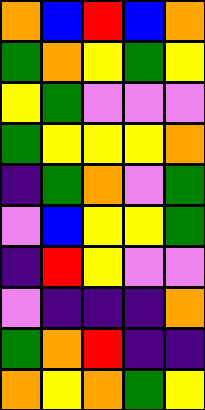[["orange", "blue", "red", "blue", "orange"], ["green", "orange", "yellow", "green", "yellow"], ["yellow", "green", "violet", "violet", "violet"], ["green", "yellow", "yellow", "yellow", "orange"], ["indigo", "green", "orange", "violet", "green"], ["violet", "blue", "yellow", "yellow", "green"], ["indigo", "red", "yellow", "violet", "violet"], ["violet", "indigo", "indigo", "indigo", "orange"], ["green", "orange", "red", "indigo", "indigo"], ["orange", "yellow", "orange", "green", "yellow"]]